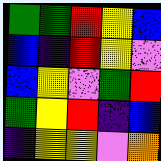[["green", "green", "red", "yellow", "blue"], ["blue", "indigo", "red", "yellow", "violet"], ["blue", "yellow", "violet", "green", "red"], ["green", "yellow", "red", "indigo", "blue"], ["indigo", "yellow", "yellow", "violet", "orange"]]